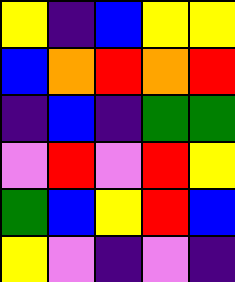[["yellow", "indigo", "blue", "yellow", "yellow"], ["blue", "orange", "red", "orange", "red"], ["indigo", "blue", "indigo", "green", "green"], ["violet", "red", "violet", "red", "yellow"], ["green", "blue", "yellow", "red", "blue"], ["yellow", "violet", "indigo", "violet", "indigo"]]